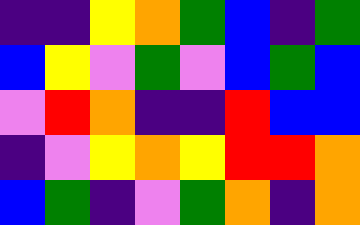[["indigo", "indigo", "yellow", "orange", "green", "blue", "indigo", "green"], ["blue", "yellow", "violet", "green", "violet", "blue", "green", "blue"], ["violet", "red", "orange", "indigo", "indigo", "red", "blue", "blue"], ["indigo", "violet", "yellow", "orange", "yellow", "red", "red", "orange"], ["blue", "green", "indigo", "violet", "green", "orange", "indigo", "orange"]]